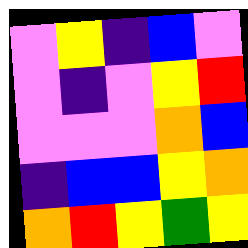[["violet", "yellow", "indigo", "blue", "violet"], ["violet", "indigo", "violet", "yellow", "red"], ["violet", "violet", "violet", "orange", "blue"], ["indigo", "blue", "blue", "yellow", "orange"], ["orange", "red", "yellow", "green", "yellow"]]